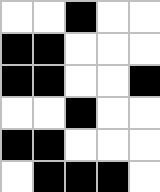[["white", "white", "black", "white", "white"], ["black", "black", "white", "white", "white"], ["black", "black", "white", "white", "black"], ["white", "white", "black", "white", "white"], ["black", "black", "white", "white", "white"], ["white", "black", "black", "black", "white"]]